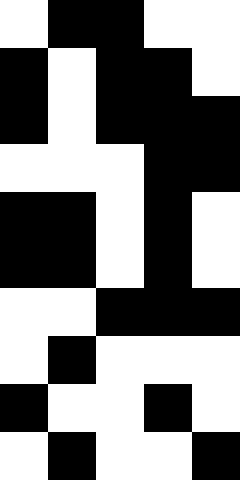[["white", "black", "black", "white", "white"], ["black", "white", "black", "black", "white"], ["black", "white", "black", "black", "black"], ["white", "white", "white", "black", "black"], ["black", "black", "white", "black", "white"], ["black", "black", "white", "black", "white"], ["white", "white", "black", "black", "black"], ["white", "black", "white", "white", "white"], ["black", "white", "white", "black", "white"], ["white", "black", "white", "white", "black"]]